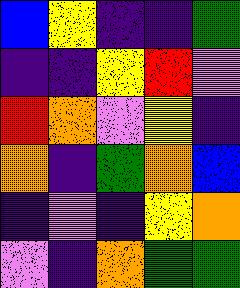[["blue", "yellow", "indigo", "indigo", "green"], ["indigo", "indigo", "yellow", "red", "violet"], ["red", "orange", "violet", "yellow", "indigo"], ["orange", "indigo", "green", "orange", "blue"], ["indigo", "violet", "indigo", "yellow", "orange"], ["violet", "indigo", "orange", "green", "green"]]